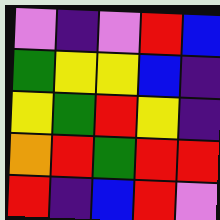[["violet", "indigo", "violet", "red", "blue"], ["green", "yellow", "yellow", "blue", "indigo"], ["yellow", "green", "red", "yellow", "indigo"], ["orange", "red", "green", "red", "red"], ["red", "indigo", "blue", "red", "violet"]]